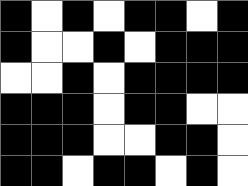[["black", "white", "black", "white", "black", "black", "white", "black"], ["black", "white", "white", "black", "white", "black", "black", "black"], ["white", "white", "black", "white", "black", "black", "black", "black"], ["black", "black", "black", "white", "black", "black", "white", "white"], ["black", "black", "black", "white", "white", "black", "black", "white"], ["black", "black", "white", "black", "black", "white", "black", "white"]]